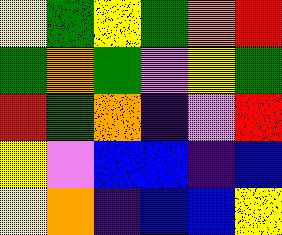[["yellow", "green", "yellow", "green", "orange", "red"], ["green", "orange", "green", "violet", "yellow", "green"], ["red", "green", "orange", "indigo", "violet", "red"], ["yellow", "violet", "blue", "blue", "indigo", "blue"], ["yellow", "orange", "indigo", "blue", "blue", "yellow"]]